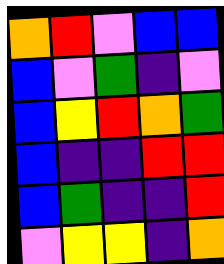[["orange", "red", "violet", "blue", "blue"], ["blue", "violet", "green", "indigo", "violet"], ["blue", "yellow", "red", "orange", "green"], ["blue", "indigo", "indigo", "red", "red"], ["blue", "green", "indigo", "indigo", "red"], ["violet", "yellow", "yellow", "indigo", "orange"]]